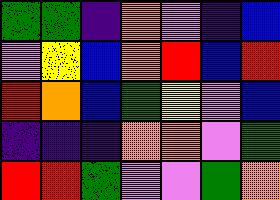[["green", "green", "indigo", "orange", "violet", "indigo", "blue"], ["violet", "yellow", "blue", "orange", "red", "blue", "red"], ["red", "orange", "blue", "green", "yellow", "violet", "blue"], ["indigo", "indigo", "indigo", "orange", "orange", "violet", "green"], ["red", "red", "green", "violet", "violet", "green", "orange"]]